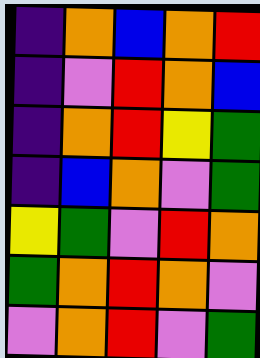[["indigo", "orange", "blue", "orange", "red"], ["indigo", "violet", "red", "orange", "blue"], ["indigo", "orange", "red", "yellow", "green"], ["indigo", "blue", "orange", "violet", "green"], ["yellow", "green", "violet", "red", "orange"], ["green", "orange", "red", "orange", "violet"], ["violet", "orange", "red", "violet", "green"]]